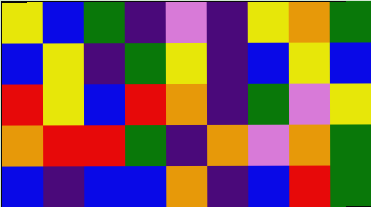[["yellow", "blue", "green", "indigo", "violet", "indigo", "yellow", "orange", "green"], ["blue", "yellow", "indigo", "green", "yellow", "indigo", "blue", "yellow", "blue"], ["red", "yellow", "blue", "red", "orange", "indigo", "green", "violet", "yellow"], ["orange", "red", "red", "green", "indigo", "orange", "violet", "orange", "green"], ["blue", "indigo", "blue", "blue", "orange", "indigo", "blue", "red", "green"]]